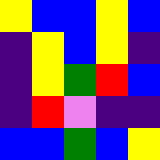[["yellow", "blue", "blue", "yellow", "blue"], ["indigo", "yellow", "blue", "yellow", "indigo"], ["indigo", "yellow", "green", "red", "blue"], ["indigo", "red", "violet", "indigo", "indigo"], ["blue", "blue", "green", "blue", "yellow"]]